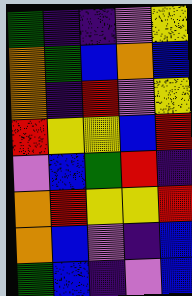[["green", "indigo", "indigo", "violet", "yellow"], ["orange", "green", "blue", "orange", "blue"], ["orange", "indigo", "red", "violet", "yellow"], ["red", "yellow", "yellow", "blue", "red"], ["violet", "blue", "green", "red", "indigo"], ["orange", "red", "yellow", "yellow", "red"], ["orange", "blue", "violet", "indigo", "blue"], ["green", "blue", "indigo", "violet", "blue"]]